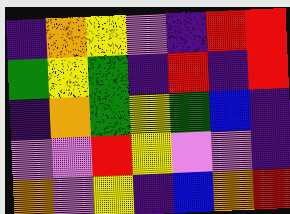[["indigo", "orange", "yellow", "violet", "indigo", "red", "red"], ["green", "yellow", "green", "indigo", "red", "indigo", "red"], ["indigo", "orange", "green", "yellow", "green", "blue", "indigo"], ["violet", "violet", "red", "yellow", "violet", "violet", "indigo"], ["orange", "violet", "yellow", "indigo", "blue", "orange", "red"]]